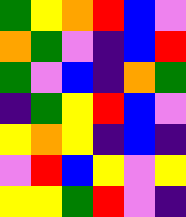[["green", "yellow", "orange", "red", "blue", "violet"], ["orange", "green", "violet", "indigo", "blue", "red"], ["green", "violet", "blue", "indigo", "orange", "green"], ["indigo", "green", "yellow", "red", "blue", "violet"], ["yellow", "orange", "yellow", "indigo", "blue", "indigo"], ["violet", "red", "blue", "yellow", "violet", "yellow"], ["yellow", "yellow", "green", "red", "violet", "indigo"]]